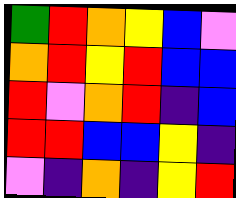[["green", "red", "orange", "yellow", "blue", "violet"], ["orange", "red", "yellow", "red", "blue", "blue"], ["red", "violet", "orange", "red", "indigo", "blue"], ["red", "red", "blue", "blue", "yellow", "indigo"], ["violet", "indigo", "orange", "indigo", "yellow", "red"]]